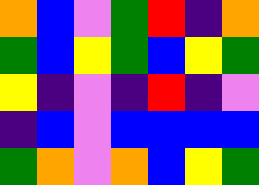[["orange", "blue", "violet", "green", "red", "indigo", "orange"], ["green", "blue", "yellow", "green", "blue", "yellow", "green"], ["yellow", "indigo", "violet", "indigo", "red", "indigo", "violet"], ["indigo", "blue", "violet", "blue", "blue", "blue", "blue"], ["green", "orange", "violet", "orange", "blue", "yellow", "green"]]